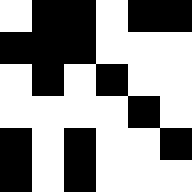[["white", "black", "black", "white", "black", "black"], ["black", "black", "black", "white", "white", "white"], ["white", "black", "white", "black", "white", "white"], ["white", "white", "white", "white", "black", "white"], ["black", "white", "black", "white", "white", "black"], ["black", "white", "black", "white", "white", "white"]]